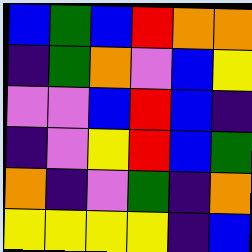[["blue", "green", "blue", "red", "orange", "orange"], ["indigo", "green", "orange", "violet", "blue", "yellow"], ["violet", "violet", "blue", "red", "blue", "indigo"], ["indigo", "violet", "yellow", "red", "blue", "green"], ["orange", "indigo", "violet", "green", "indigo", "orange"], ["yellow", "yellow", "yellow", "yellow", "indigo", "blue"]]